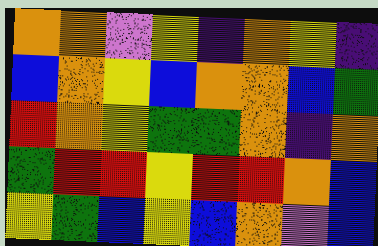[["orange", "orange", "violet", "yellow", "indigo", "orange", "yellow", "indigo"], ["blue", "orange", "yellow", "blue", "orange", "orange", "blue", "green"], ["red", "orange", "yellow", "green", "green", "orange", "indigo", "orange"], ["green", "red", "red", "yellow", "red", "red", "orange", "blue"], ["yellow", "green", "blue", "yellow", "blue", "orange", "violet", "blue"]]